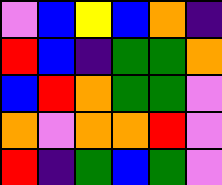[["violet", "blue", "yellow", "blue", "orange", "indigo"], ["red", "blue", "indigo", "green", "green", "orange"], ["blue", "red", "orange", "green", "green", "violet"], ["orange", "violet", "orange", "orange", "red", "violet"], ["red", "indigo", "green", "blue", "green", "violet"]]